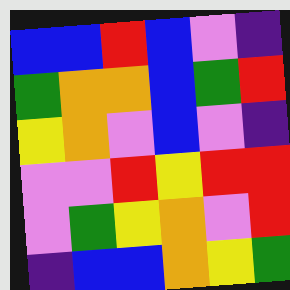[["blue", "blue", "red", "blue", "violet", "indigo"], ["green", "orange", "orange", "blue", "green", "red"], ["yellow", "orange", "violet", "blue", "violet", "indigo"], ["violet", "violet", "red", "yellow", "red", "red"], ["violet", "green", "yellow", "orange", "violet", "red"], ["indigo", "blue", "blue", "orange", "yellow", "green"]]